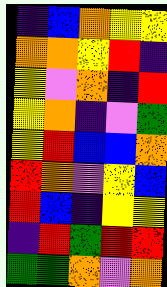[["indigo", "blue", "orange", "yellow", "yellow"], ["orange", "orange", "yellow", "red", "indigo"], ["yellow", "violet", "orange", "indigo", "red"], ["yellow", "orange", "indigo", "violet", "green"], ["yellow", "red", "blue", "blue", "orange"], ["red", "orange", "violet", "yellow", "blue"], ["red", "blue", "indigo", "yellow", "yellow"], ["indigo", "red", "green", "red", "red"], ["green", "green", "orange", "violet", "orange"]]